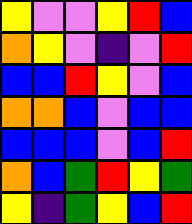[["yellow", "violet", "violet", "yellow", "red", "blue"], ["orange", "yellow", "violet", "indigo", "violet", "red"], ["blue", "blue", "red", "yellow", "violet", "blue"], ["orange", "orange", "blue", "violet", "blue", "blue"], ["blue", "blue", "blue", "violet", "blue", "red"], ["orange", "blue", "green", "red", "yellow", "green"], ["yellow", "indigo", "green", "yellow", "blue", "red"]]